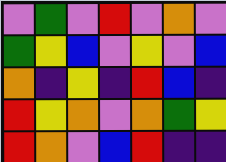[["violet", "green", "violet", "red", "violet", "orange", "violet"], ["green", "yellow", "blue", "violet", "yellow", "violet", "blue"], ["orange", "indigo", "yellow", "indigo", "red", "blue", "indigo"], ["red", "yellow", "orange", "violet", "orange", "green", "yellow"], ["red", "orange", "violet", "blue", "red", "indigo", "indigo"]]